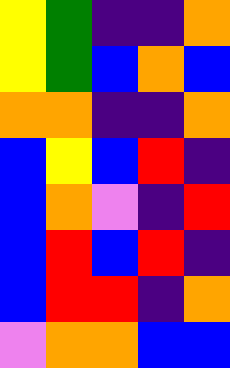[["yellow", "green", "indigo", "indigo", "orange"], ["yellow", "green", "blue", "orange", "blue"], ["orange", "orange", "indigo", "indigo", "orange"], ["blue", "yellow", "blue", "red", "indigo"], ["blue", "orange", "violet", "indigo", "red"], ["blue", "red", "blue", "red", "indigo"], ["blue", "red", "red", "indigo", "orange"], ["violet", "orange", "orange", "blue", "blue"]]